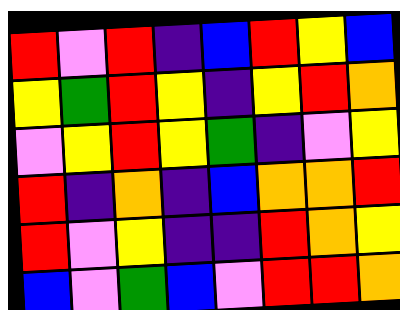[["red", "violet", "red", "indigo", "blue", "red", "yellow", "blue"], ["yellow", "green", "red", "yellow", "indigo", "yellow", "red", "orange"], ["violet", "yellow", "red", "yellow", "green", "indigo", "violet", "yellow"], ["red", "indigo", "orange", "indigo", "blue", "orange", "orange", "red"], ["red", "violet", "yellow", "indigo", "indigo", "red", "orange", "yellow"], ["blue", "violet", "green", "blue", "violet", "red", "red", "orange"]]